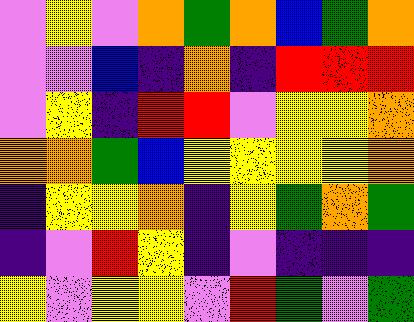[["violet", "yellow", "violet", "orange", "green", "orange", "blue", "green", "orange"], ["violet", "violet", "blue", "indigo", "orange", "indigo", "red", "red", "red"], ["violet", "yellow", "indigo", "red", "red", "violet", "yellow", "yellow", "orange"], ["orange", "orange", "green", "blue", "yellow", "yellow", "yellow", "yellow", "orange"], ["indigo", "yellow", "yellow", "orange", "indigo", "yellow", "green", "orange", "green"], ["indigo", "violet", "red", "yellow", "indigo", "violet", "indigo", "indigo", "indigo"], ["yellow", "violet", "yellow", "yellow", "violet", "red", "green", "violet", "green"]]